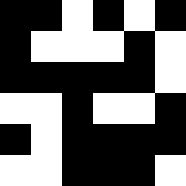[["black", "black", "white", "black", "white", "black"], ["black", "white", "white", "white", "black", "white"], ["black", "black", "black", "black", "black", "white"], ["white", "white", "black", "white", "white", "black"], ["black", "white", "black", "black", "black", "black"], ["white", "white", "black", "black", "black", "white"]]